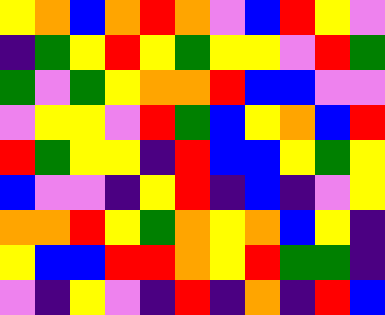[["yellow", "orange", "blue", "orange", "red", "orange", "violet", "blue", "red", "yellow", "violet"], ["indigo", "green", "yellow", "red", "yellow", "green", "yellow", "yellow", "violet", "red", "green"], ["green", "violet", "green", "yellow", "orange", "orange", "red", "blue", "blue", "violet", "violet"], ["violet", "yellow", "yellow", "violet", "red", "green", "blue", "yellow", "orange", "blue", "red"], ["red", "green", "yellow", "yellow", "indigo", "red", "blue", "blue", "yellow", "green", "yellow"], ["blue", "violet", "violet", "indigo", "yellow", "red", "indigo", "blue", "indigo", "violet", "yellow"], ["orange", "orange", "red", "yellow", "green", "orange", "yellow", "orange", "blue", "yellow", "indigo"], ["yellow", "blue", "blue", "red", "red", "orange", "yellow", "red", "green", "green", "indigo"], ["violet", "indigo", "yellow", "violet", "indigo", "red", "indigo", "orange", "indigo", "red", "blue"]]